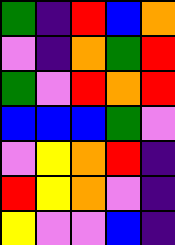[["green", "indigo", "red", "blue", "orange"], ["violet", "indigo", "orange", "green", "red"], ["green", "violet", "red", "orange", "red"], ["blue", "blue", "blue", "green", "violet"], ["violet", "yellow", "orange", "red", "indigo"], ["red", "yellow", "orange", "violet", "indigo"], ["yellow", "violet", "violet", "blue", "indigo"]]